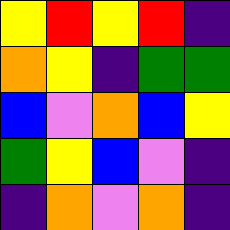[["yellow", "red", "yellow", "red", "indigo"], ["orange", "yellow", "indigo", "green", "green"], ["blue", "violet", "orange", "blue", "yellow"], ["green", "yellow", "blue", "violet", "indigo"], ["indigo", "orange", "violet", "orange", "indigo"]]